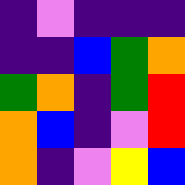[["indigo", "violet", "indigo", "indigo", "indigo"], ["indigo", "indigo", "blue", "green", "orange"], ["green", "orange", "indigo", "green", "red"], ["orange", "blue", "indigo", "violet", "red"], ["orange", "indigo", "violet", "yellow", "blue"]]